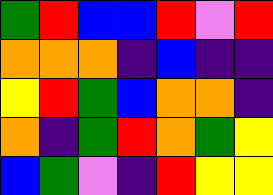[["green", "red", "blue", "blue", "red", "violet", "red"], ["orange", "orange", "orange", "indigo", "blue", "indigo", "indigo"], ["yellow", "red", "green", "blue", "orange", "orange", "indigo"], ["orange", "indigo", "green", "red", "orange", "green", "yellow"], ["blue", "green", "violet", "indigo", "red", "yellow", "yellow"]]